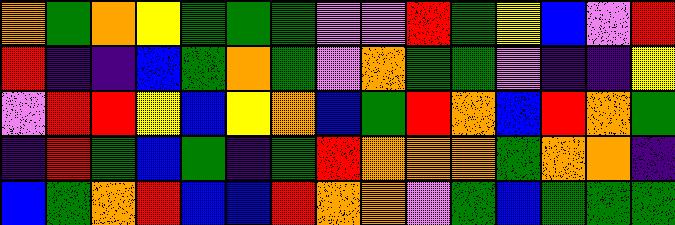[["orange", "green", "orange", "yellow", "green", "green", "green", "violet", "violet", "red", "green", "yellow", "blue", "violet", "red"], ["red", "indigo", "indigo", "blue", "green", "orange", "green", "violet", "orange", "green", "green", "violet", "indigo", "indigo", "yellow"], ["violet", "red", "red", "yellow", "blue", "yellow", "orange", "blue", "green", "red", "orange", "blue", "red", "orange", "green"], ["indigo", "red", "green", "blue", "green", "indigo", "green", "red", "orange", "orange", "orange", "green", "orange", "orange", "indigo"], ["blue", "green", "orange", "red", "blue", "blue", "red", "orange", "orange", "violet", "green", "blue", "green", "green", "green"]]